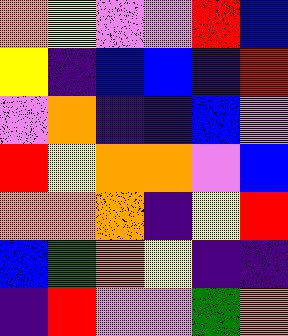[["orange", "yellow", "violet", "violet", "red", "blue"], ["yellow", "indigo", "blue", "blue", "indigo", "red"], ["violet", "orange", "indigo", "indigo", "blue", "violet"], ["red", "yellow", "orange", "orange", "violet", "blue"], ["orange", "orange", "orange", "indigo", "yellow", "red"], ["blue", "green", "orange", "yellow", "indigo", "indigo"], ["indigo", "red", "violet", "violet", "green", "orange"]]